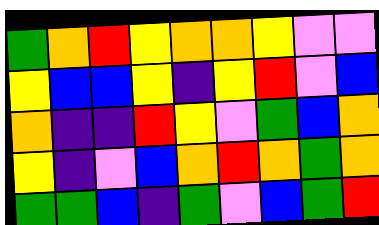[["green", "orange", "red", "yellow", "orange", "orange", "yellow", "violet", "violet"], ["yellow", "blue", "blue", "yellow", "indigo", "yellow", "red", "violet", "blue"], ["orange", "indigo", "indigo", "red", "yellow", "violet", "green", "blue", "orange"], ["yellow", "indigo", "violet", "blue", "orange", "red", "orange", "green", "orange"], ["green", "green", "blue", "indigo", "green", "violet", "blue", "green", "red"]]